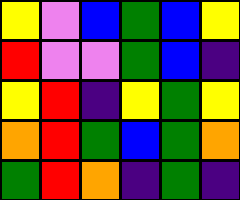[["yellow", "violet", "blue", "green", "blue", "yellow"], ["red", "violet", "violet", "green", "blue", "indigo"], ["yellow", "red", "indigo", "yellow", "green", "yellow"], ["orange", "red", "green", "blue", "green", "orange"], ["green", "red", "orange", "indigo", "green", "indigo"]]